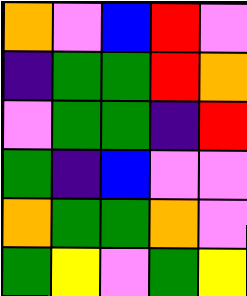[["orange", "violet", "blue", "red", "violet"], ["indigo", "green", "green", "red", "orange"], ["violet", "green", "green", "indigo", "red"], ["green", "indigo", "blue", "violet", "violet"], ["orange", "green", "green", "orange", "violet"], ["green", "yellow", "violet", "green", "yellow"]]